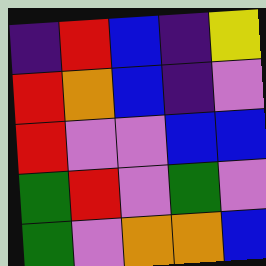[["indigo", "red", "blue", "indigo", "yellow"], ["red", "orange", "blue", "indigo", "violet"], ["red", "violet", "violet", "blue", "blue"], ["green", "red", "violet", "green", "violet"], ["green", "violet", "orange", "orange", "blue"]]